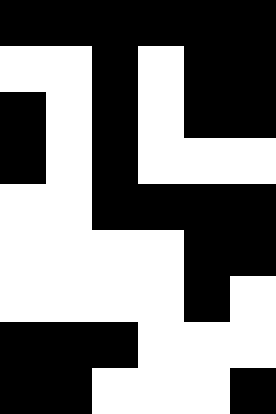[["black", "black", "black", "black", "black", "black"], ["white", "white", "black", "white", "black", "black"], ["black", "white", "black", "white", "black", "black"], ["black", "white", "black", "white", "white", "white"], ["white", "white", "black", "black", "black", "black"], ["white", "white", "white", "white", "black", "black"], ["white", "white", "white", "white", "black", "white"], ["black", "black", "black", "white", "white", "white"], ["black", "black", "white", "white", "white", "black"]]